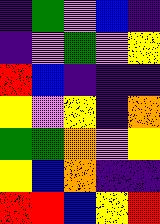[["indigo", "green", "violet", "blue", "indigo"], ["indigo", "violet", "green", "violet", "yellow"], ["red", "blue", "indigo", "indigo", "indigo"], ["yellow", "violet", "yellow", "indigo", "orange"], ["green", "green", "orange", "violet", "yellow"], ["yellow", "blue", "orange", "indigo", "indigo"], ["red", "red", "blue", "yellow", "red"]]